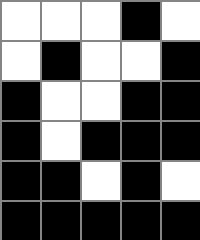[["white", "white", "white", "black", "white"], ["white", "black", "white", "white", "black"], ["black", "white", "white", "black", "black"], ["black", "white", "black", "black", "black"], ["black", "black", "white", "black", "white"], ["black", "black", "black", "black", "black"]]